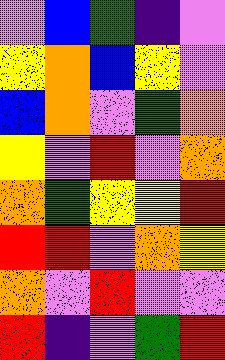[["violet", "blue", "green", "indigo", "violet"], ["yellow", "orange", "blue", "yellow", "violet"], ["blue", "orange", "violet", "green", "orange"], ["yellow", "violet", "red", "violet", "orange"], ["orange", "green", "yellow", "yellow", "red"], ["red", "red", "violet", "orange", "yellow"], ["orange", "violet", "red", "violet", "violet"], ["red", "indigo", "violet", "green", "red"]]